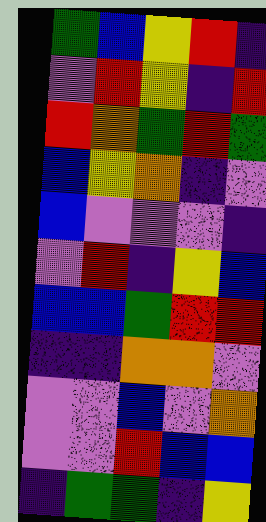[["green", "blue", "yellow", "red", "indigo"], ["violet", "red", "yellow", "indigo", "red"], ["red", "orange", "green", "red", "green"], ["blue", "yellow", "orange", "indigo", "violet"], ["blue", "violet", "violet", "violet", "indigo"], ["violet", "red", "indigo", "yellow", "blue"], ["blue", "blue", "green", "red", "red"], ["indigo", "indigo", "orange", "orange", "violet"], ["violet", "violet", "blue", "violet", "orange"], ["violet", "violet", "red", "blue", "blue"], ["indigo", "green", "green", "indigo", "yellow"]]